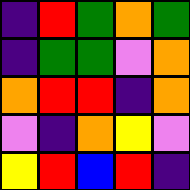[["indigo", "red", "green", "orange", "green"], ["indigo", "green", "green", "violet", "orange"], ["orange", "red", "red", "indigo", "orange"], ["violet", "indigo", "orange", "yellow", "violet"], ["yellow", "red", "blue", "red", "indigo"]]